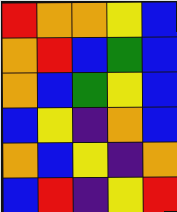[["red", "orange", "orange", "yellow", "blue"], ["orange", "red", "blue", "green", "blue"], ["orange", "blue", "green", "yellow", "blue"], ["blue", "yellow", "indigo", "orange", "blue"], ["orange", "blue", "yellow", "indigo", "orange"], ["blue", "red", "indigo", "yellow", "red"]]